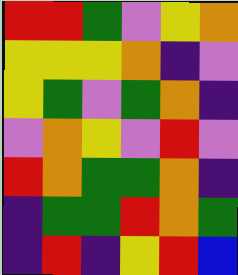[["red", "red", "green", "violet", "yellow", "orange"], ["yellow", "yellow", "yellow", "orange", "indigo", "violet"], ["yellow", "green", "violet", "green", "orange", "indigo"], ["violet", "orange", "yellow", "violet", "red", "violet"], ["red", "orange", "green", "green", "orange", "indigo"], ["indigo", "green", "green", "red", "orange", "green"], ["indigo", "red", "indigo", "yellow", "red", "blue"]]